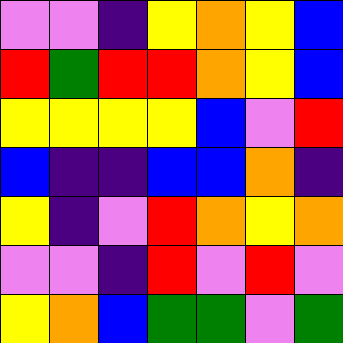[["violet", "violet", "indigo", "yellow", "orange", "yellow", "blue"], ["red", "green", "red", "red", "orange", "yellow", "blue"], ["yellow", "yellow", "yellow", "yellow", "blue", "violet", "red"], ["blue", "indigo", "indigo", "blue", "blue", "orange", "indigo"], ["yellow", "indigo", "violet", "red", "orange", "yellow", "orange"], ["violet", "violet", "indigo", "red", "violet", "red", "violet"], ["yellow", "orange", "blue", "green", "green", "violet", "green"]]